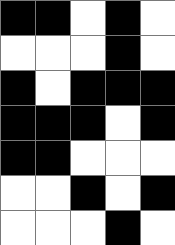[["black", "black", "white", "black", "white"], ["white", "white", "white", "black", "white"], ["black", "white", "black", "black", "black"], ["black", "black", "black", "white", "black"], ["black", "black", "white", "white", "white"], ["white", "white", "black", "white", "black"], ["white", "white", "white", "black", "white"]]